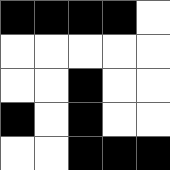[["black", "black", "black", "black", "white"], ["white", "white", "white", "white", "white"], ["white", "white", "black", "white", "white"], ["black", "white", "black", "white", "white"], ["white", "white", "black", "black", "black"]]